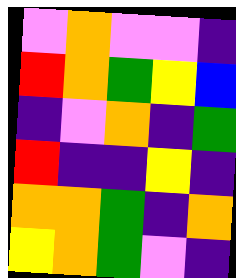[["violet", "orange", "violet", "violet", "indigo"], ["red", "orange", "green", "yellow", "blue"], ["indigo", "violet", "orange", "indigo", "green"], ["red", "indigo", "indigo", "yellow", "indigo"], ["orange", "orange", "green", "indigo", "orange"], ["yellow", "orange", "green", "violet", "indigo"]]